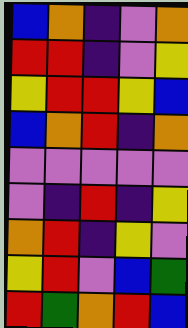[["blue", "orange", "indigo", "violet", "orange"], ["red", "red", "indigo", "violet", "yellow"], ["yellow", "red", "red", "yellow", "blue"], ["blue", "orange", "red", "indigo", "orange"], ["violet", "violet", "violet", "violet", "violet"], ["violet", "indigo", "red", "indigo", "yellow"], ["orange", "red", "indigo", "yellow", "violet"], ["yellow", "red", "violet", "blue", "green"], ["red", "green", "orange", "red", "blue"]]